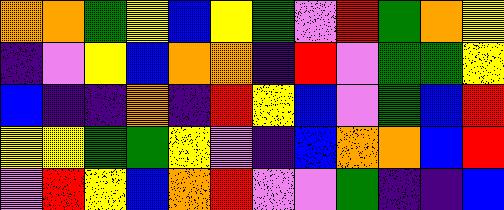[["orange", "orange", "green", "yellow", "blue", "yellow", "green", "violet", "red", "green", "orange", "yellow"], ["indigo", "violet", "yellow", "blue", "orange", "orange", "indigo", "red", "violet", "green", "green", "yellow"], ["blue", "indigo", "indigo", "orange", "indigo", "red", "yellow", "blue", "violet", "green", "blue", "red"], ["yellow", "yellow", "green", "green", "yellow", "violet", "indigo", "blue", "orange", "orange", "blue", "red"], ["violet", "red", "yellow", "blue", "orange", "red", "violet", "violet", "green", "indigo", "indigo", "blue"]]